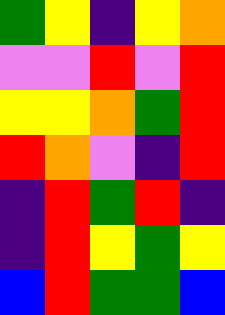[["green", "yellow", "indigo", "yellow", "orange"], ["violet", "violet", "red", "violet", "red"], ["yellow", "yellow", "orange", "green", "red"], ["red", "orange", "violet", "indigo", "red"], ["indigo", "red", "green", "red", "indigo"], ["indigo", "red", "yellow", "green", "yellow"], ["blue", "red", "green", "green", "blue"]]